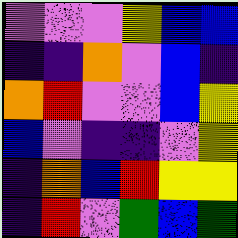[["violet", "violet", "violet", "yellow", "blue", "blue"], ["indigo", "indigo", "orange", "violet", "blue", "indigo"], ["orange", "red", "violet", "violet", "blue", "yellow"], ["blue", "violet", "indigo", "indigo", "violet", "yellow"], ["indigo", "orange", "blue", "red", "yellow", "yellow"], ["indigo", "red", "violet", "green", "blue", "green"]]